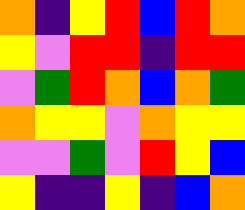[["orange", "indigo", "yellow", "red", "blue", "red", "orange"], ["yellow", "violet", "red", "red", "indigo", "red", "red"], ["violet", "green", "red", "orange", "blue", "orange", "green"], ["orange", "yellow", "yellow", "violet", "orange", "yellow", "yellow"], ["violet", "violet", "green", "violet", "red", "yellow", "blue"], ["yellow", "indigo", "indigo", "yellow", "indigo", "blue", "orange"]]